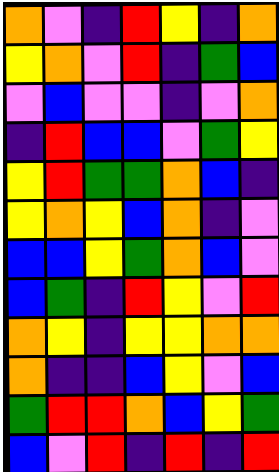[["orange", "violet", "indigo", "red", "yellow", "indigo", "orange"], ["yellow", "orange", "violet", "red", "indigo", "green", "blue"], ["violet", "blue", "violet", "violet", "indigo", "violet", "orange"], ["indigo", "red", "blue", "blue", "violet", "green", "yellow"], ["yellow", "red", "green", "green", "orange", "blue", "indigo"], ["yellow", "orange", "yellow", "blue", "orange", "indigo", "violet"], ["blue", "blue", "yellow", "green", "orange", "blue", "violet"], ["blue", "green", "indigo", "red", "yellow", "violet", "red"], ["orange", "yellow", "indigo", "yellow", "yellow", "orange", "orange"], ["orange", "indigo", "indigo", "blue", "yellow", "violet", "blue"], ["green", "red", "red", "orange", "blue", "yellow", "green"], ["blue", "violet", "red", "indigo", "red", "indigo", "red"]]